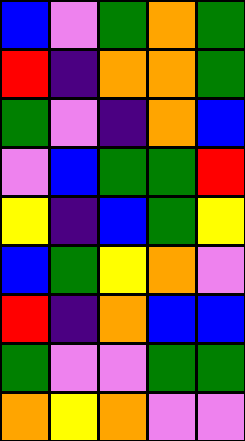[["blue", "violet", "green", "orange", "green"], ["red", "indigo", "orange", "orange", "green"], ["green", "violet", "indigo", "orange", "blue"], ["violet", "blue", "green", "green", "red"], ["yellow", "indigo", "blue", "green", "yellow"], ["blue", "green", "yellow", "orange", "violet"], ["red", "indigo", "orange", "blue", "blue"], ["green", "violet", "violet", "green", "green"], ["orange", "yellow", "orange", "violet", "violet"]]